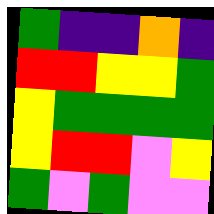[["green", "indigo", "indigo", "orange", "indigo"], ["red", "red", "yellow", "yellow", "green"], ["yellow", "green", "green", "green", "green"], ["yellow", "red", "red", "violet", "yellow"], ["green", "violet", "green", "violet", "violet"]]